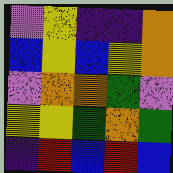[["violet", "yellow", "indigo", "indigo", "orange"], ["blue", "yellow", "blue", "yellow", "orange"], ["violet", "orange", "orange", "green", "violet"], ["yellow", "yellow", "green", "orange", "green"], ["indigo", "red", "blue", "red", "blue"]]